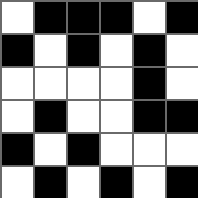[["white", "black", "black", "black", "white", "black"], ["black", "white", "black", "white", "black", "white"], ["white", "white", "white", "white", "black", "white"], ["white", "black", "white", "white", "black", "black"], ["black", "white", "black", "white", "white", "white"], ["white", "black", "white", "black", "white", "black"]]